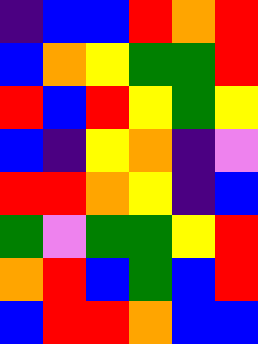[["indigo", "blue", "blue", "red", "orange", "red"], ["blue", "orange", "yellow", "green", "green", "red"], ["red", "blue", "red", "yellow", "green", "yellow"], ["blue", "indigo", "yellow", "orange", "indigo", "violet"], ["red", "red", "orange", "yellow", "indigo", "blue"], ["green", "violet", "green", "green", "yellow", "red"], ["orange", "red", "blue", "green", "blue", "red"], ["blue", "red", "red", "orange", "blue", "blue"]]